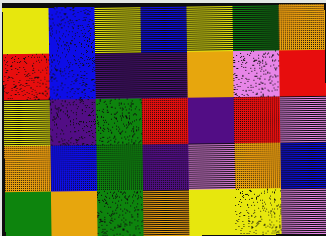[["yellow", "blue", "yellow", "blue", "yellow", "green", "orange"], ["red", "blue", "indigo", "indigo", "orange", "violet", "red"], ["yellow", "indigo", "green", "red", "indigo", "red", "violet"], ["orange", "blue", "green", "indigo", "violet", "orange", "blue"], ["green", "orange", "green", "orange", "yellow", "yellow", "violet"]]